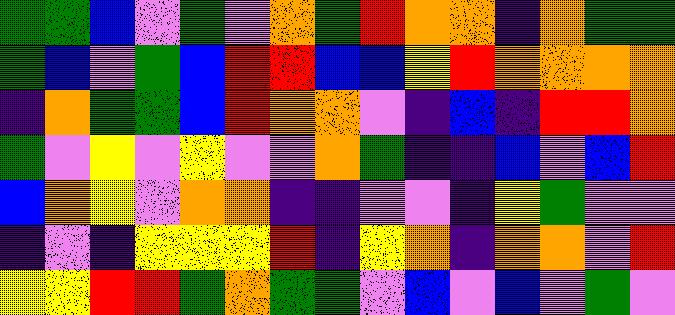[["green", "green", "blue", "violet", "green", "violet", "orange", "green", "red", "orange", "orange", "indigo", "orange", "green", "green"], ["green", "blue", "violet", "green", "blue", "red", "red", "blue", "blue", "yellow", "red", "orange", "orange", "orange", "orange"], ["indigo", "orange", "green", "green", "blue", "red", "orange", "orange", "violet", "indigo", "blue", "indigo", "red", "red", "orange"], ["green", "violet", "yellow", "violet", "yellow", "violet", "violet", "orange", "green", "indigo", "indigo", "blue", "violet", "blue", "red"], ["blue", "orange", "yellow", "violet", "orange", "orange", "indigo", "indigo", "violet", "violet", "indigo", "yellow", "green", "violet", "violet"], ["indigo", "violet", "indigo", "yellow", "yellow", "yellow", "red", "indigo", "yellow", "orange", "indigo", "orange", "orange", "violet", "red"], ["yellow", "yellow", "red", "red", "green", "orange", "green", "green", "violet", "blue", "violet", "blue", "violet", "green", "violet"]]